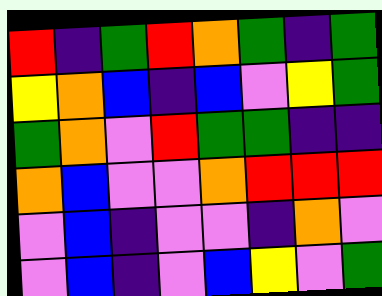[["red", "indigo", "green", "red", "orange", "green", "indigo", "green"], ["yellow", "orange", "blue", "indigo", "blue", "violet", "yellow", "green"], ["green", "orange", "violet", "red", "green", "green", "indigo", "indigo"], ["orange", "blue", "violet", "violet", "orange", "red", "red", "red"], ["violet", "blue", "indigo", "violet", "violet", "indigo", "orange", "violet"], ["violet", "blue", "indigo", "violet", "blue", "yellow", "violet", "green"]]